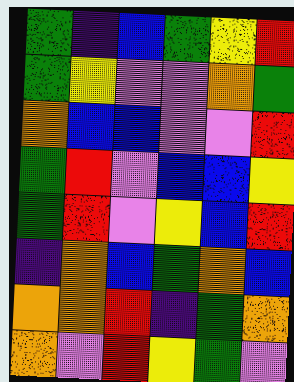[["green", "indigo", "blue", "green", "yellow", "red"], ["green", "yellow", "violet", "violet", "orange", "green"], ["orange", "blue", "blue", "violet", "violet", "red"], ["green", "red", "violet", "blue", "blue", "yellow"], ["green", "red", "violet", "yellow", "blue", "red"], ["indigo", "orange", "blue", "green", "orange", "blue"], ["orange", "orange", "red", "indigo", "green", "orange"], ["orange", "violet", "red", "yellow", "green", "violet"]]